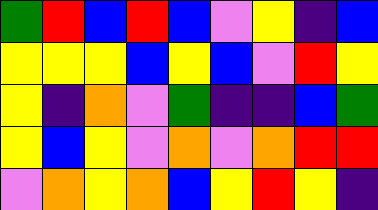[["green", "red", "blue", "red", "blue", "violet", "yellow", "indigo", "blue"], ["yellow", "yellow", "yellow", "blue", "yellow", "blue", "violet", "red", "yellow"], ["yellow", "indigo", "orange", "violet", "green", "indigo", "indigo", "blue", "green"], ["yellow", "blue", "yellow", "violet", "orange", "violet", "orange", "red", "red"], ["violet", "orange", "yellow", "orange", "blue", "yellow", "red", "yellow", "indigo"]]